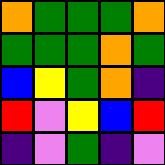[["orange", "green", "green", "green", "orange"], ["green", "green", "green", "orange", "green"], ["blue", "yellow", "green", "orange", "indigo"], ["red", "violet", "yellow", "blue", "red"], ["indigo", "violet", "green", "indigo", "violet"]]